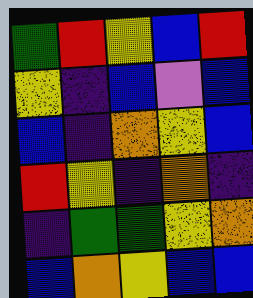[["green", "red", "yellow", "blue", "red"], ["yellow", "indigo", "blue", "violet", "blue"], ["blue", "indigo", "orange", "yellow", "blue"], ["red", "yellow", "indigo", "orange", "indigo"], ["indigo", "green", "green", "yellow", "orange"], ["blue", "orange", "yellow", "blue", "blue"]]